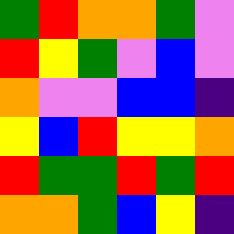[["green", "red", "orange", "orange", "green", "violet"], ["red", "yellow", "green", "violet", "blue", "violet"], ["orange", "violet", "violet", "blue", "blue", "indigo"], ["yellow", "blue", "red", "yellow", "yellow", "orange"], ["red", "green", "green", "red", "green", "red"], ["orange", "orange", "green", "blue", "yellow", "indigo"]]